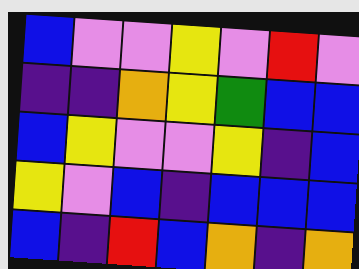[["blue", "violet", "violet", "yellow", "violet", "red", "violet"], ["indigo", "indigo", "orange", "yellow", "green", "blue", "blue"], ["blue", "yellow", "violet", "violet", "yellow", "indigo", "blue"], ["yellow", "violet", "blue", "indigo", "blue", "blue", "blue"], ["blue", "indigo", "red", "blue", "orange", "indigo", "orange"]]